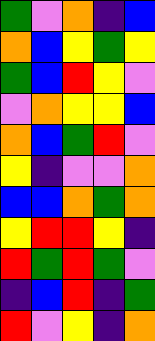[["green", "violet", "orange", "indigo", "blue"], ["orange", "blue", "yellow", "green", "yellow"], ["green", "blue", "red", "yellow", "violet"], ["violet", "orange", "yellow", "yellow", "blue"], ["orange", "blue", "green", "red", "violet"], ["yellow", "indigo", "violet", "violet", "orange"], ["blue", "blue", "orange", "green", "orange"], ["yellow", "red", "red", "yellow", "indigo"], ["red", "green", "red", "green", "violet"], ["indigo", "blue", "red", "indigo", "green"], ["red", "violet", "yellow", "indigo", "orange"]]